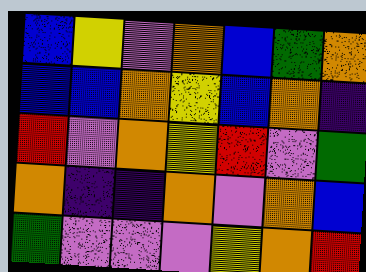[["blue", "yellow", "violet", "orange", "blue", "green", "orange"], ["blue", "blue", "orange", "yellow", "blue", "orange", "indigo"], ["red", "violet", "orange", "yellow", "red", "violet", "green"], ["orange", "indigo", "indigo", "orange", "violet", "orange", "blue"], ["green", "violet", "violet", "violet", "yellow", "orange", "red"]]